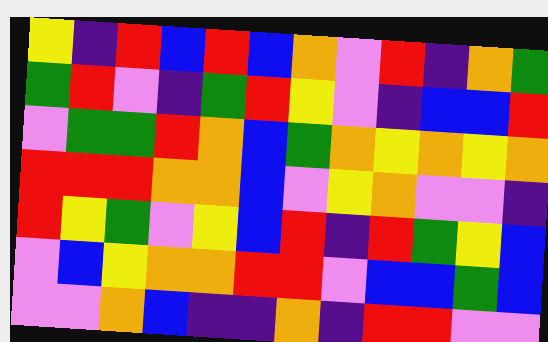[["yellow", "indigo", "red", "blue", "red", "blue", "orange", "violet", "red", "indigo", "orange", "green"], ["green", "red", "violet", "indigo", "green", "red", "yellow", "violet", "indigo", "blue", "blue", "red"], ["violet", "green", "green", "red", "orange", "blue", "green", "orange", "yellow", "orange", "yellow", "orange"], ["red", "red", "red", "orange", "orange", "blue", "violet", "yellow", "orange", "violet", "violet", "indigo"], ["red", "yellow", "green", "violet", "yellow", "blue", "red", "indigo", "red", "green", "yellow", "blue"], ["violet", "blue", "yellow", "orange", "orange", "red", "red", "violet", "blue", "blue", "green", "blue"], ["violet", "violet", "orange", "blue", "indigo", "indigo", "orange", "indigo", "red", "red", "violet", "violet"]]